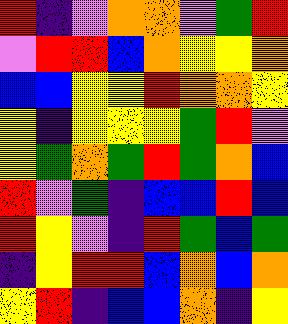[["red", "indigo", "violet", "orange", "orange", "violet", "green", "red"], ["violet", "red", "red", "blue", "orange", "yellow", "yellow", "orange"], ["blue", "blue", "yellow", "yellow", "red", "orange", "orange", "yellow"], ["yellow", "indigo", "yellow", "yellow", "yellow", "green", "red", "violet"], ["yellow", "green", "orange", "green", "red", "green", "orange", "blue"], ["red", "violet", "green", "indigo", "blue", "blue", "red", "blue"], ["red", "yellow", "violet", "indigo", "red", "green", "blue", "green"], ["indigo", "yellow", "red", "red", "blue", "orange", "blue", "orange"], ["yellow", "red", "indigo", "blue", "blue", "orange", "indigo", "yellow"]]